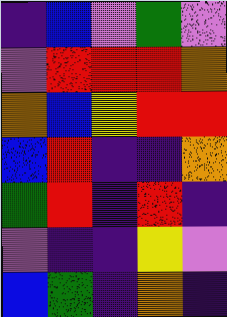[["indigo", "blue", "violet", "green", "violet"], ["violet", "red", "red", "red", "orange"], ["orange", "blue", "yellow", "red", "red"], ["blue", "red", "indigo", "indigo", "orange"], ["green", "red", "indigo", "red", "indigo"], ["violet", "indigo", "indigo", "yellow", "violet"], ["blue", "green", "indigo", "orange", "indigo"]]